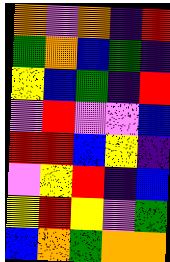[["orange", "violet", "orange", "indigo", "red"], ["green", "orange", "blue", "green", "indigo"], ["yellow", "blue", "green", "indigo", "red"], ["violet", "red", "violet", "violet", "blue"], ["red", "red", "blue", "yellow", "indigo"], ["violet", "yellow", "red", "indigo", "blue"], ["yellow", "red", "yellow", "violet", "green"], ["blue", "orange", "green", "orange", "orange"]]